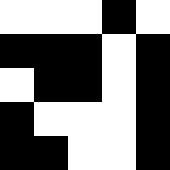[["white", "white", "white", "black", "white"], ["black", "black", "black", "white", "black"], ["white", "black", "black", "white", "black"], ["black", "white", "white", "white", "black"], ["black", "black", "white", "white", "black"]]